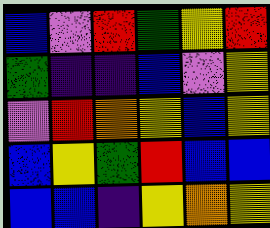[["blue", "violet", "red", "green", "yellow", "red"], ["green", "indigo", "indigo", "blue", "violet", "yellow"], ["violet", "red", "orange", "yellow", "blue", "yellow"], ["blue", "yellow", "green", "red", "blue", "blue"], ["blue", "blue", "indigo", "yellow", "orange", "yellow"]]